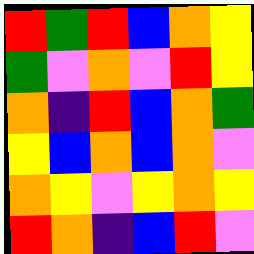[["red", "green", "red", "blue", "orange", "yellow"], ["green", "violet", "orange", "violet", "red", "yellow"], ["orange", "indigo", "red", "blue", "orange", "green"], ["yellow", "blue", "orange", "blue", "orange", "violet"], ["orange", "yellow", "violet", "yellow", "orange", "yellow"], ["red", "orange", "indigo", "blue", "red", "violet"]]